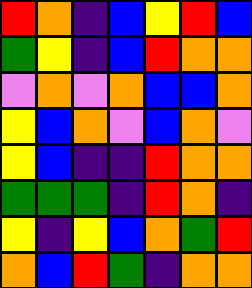[["red", "orange", "indigo", "blue", "yellow", "red", "blue"], ["green", "yellow", "indigo", "blue", "red", "orange", "orange"], ["violet", "orange", "violet", "orange", "blue", "blue", "orange"], ["yellow", "blue", "orange", "violet", "blue", "orange", "violet"], ["yellow", "blue", "indigo", "indigo", "red", "orange", "orange"], ["green", "green", "green", "indigo", "red", "orange", "indigo"], ["yellow", "indigo", "yellow", "blue", "orange", "green", "red"], ["orange", "blue", "red", "green", "indigo", "orange", "orange"]]